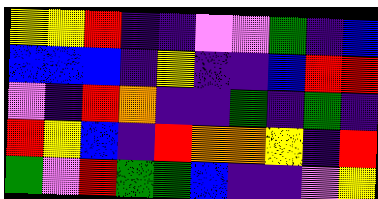[["yellow", "yellow", "red", "indigo", "indigo", "violet", "violet", "green", "indigo", "blue"], ["blue", "blue", "blue", "indigo", "yellow", "indigo", "indigo", "blue", "red", "red"], ["violet", "indigo", "red", "orange", "indigo", "indigo", "green", "indigo", "green", "indigo"], ["red", "yellow", "blue", "indigo", "red", "orange", "orange", "yellow", "indigo", "red"], ["green", "violet", "red", "green", "green", "blue", "indigo", "indigo", "violet", "yellow"]]